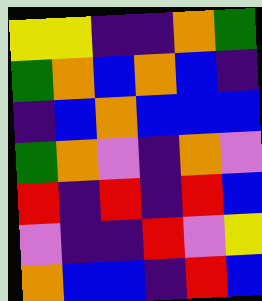[["yellow", "yellow", "indigo", "indigo", "orange", "green"], ["green", "orange", "blue", "orange", "blue", "indigo"], ["indigo", "blue", "orange", "blue", "blue", "blue"], ["green", "orange", "violet", "indigo", "orange", "violet"], ["red", "indigo", "red", "indigo", "red", "blue"], ["violet", "indigo", "indigo", "red", "violet", "yellow"], ["orange", "blue", "blue", "indigo", "red", "blue"]]